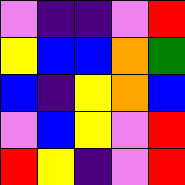[["violet", "indigo", "indigo", "violet", "red"], ["yellow", "blue", "blue", "orange", "green"], ["blue", "indigo", "yellow", "orange", "blue"], ["violet", "blue", "yellow", "violet", "red"], ["red", "yellow", "indigo", "violet", "red"]]